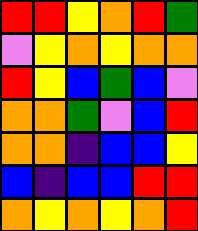[["red", "red", "yellow", "orange", "red", "green"], ["violet", "yellow", "orange", "yellow", "orange", "orange"], ["red", "yellow", "blue", "green", "blue", "violet"], ["orange", "orange", "green", "violet", "blue", "red"], ["orange", "orange", "indigo", "blue", "blue", "yellow"], ["blue", "indigo", "blue", "blue", "red", "red"], ["orange", "yellow", "orange", "yellow", "orange", "red"]]